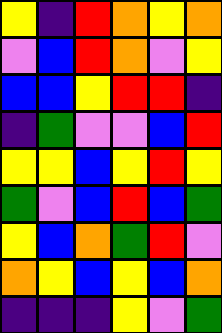[["yellow", "indigo", "red", "orange", "yellow", "orange"], ["violet", "blue", "red", "orange", "violet", "yellow"], ["blue", "blue", "yellow", "red", "red", "indigo"], ["indigo", "green", "violet", "violet", "blue", "red"], ["yellow", "yellow", "blue", "yellow", "red", "yellow"], ["green", "violet", "blue", "red", "blue", "green"], ["yellow", "blue", "orange", "green", "red", "violet"], ["orange", "yellow", "blue", "yellow", "blue", "orange"], ["indigo", "indigo", "indigo", "yellow", "violet", "green"]]